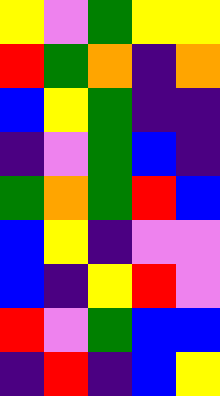[["yellow", "violet", "green", "yellow", "yellow"], ["red", "green", "orange", "indigo", "orange"], ["blue", "yellow", "green", "indigo", "indigo"], ["indigo", "violet", "green", "blue", "indigo"], ["green", "orange", "green", "red", "blue"], ["blue", "yellow", "indigo", "violet", "violet"], ["blue", "indigo", "yellow", "red", "violet"], ["red", "violet", "green", "blue", "blue"], ["indigo", "red", "indigo", "blue", "yellow"]]